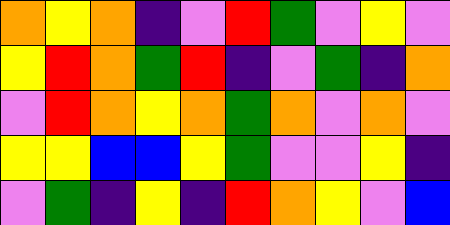[["orange", "yellow", "orange", "indigo", "violet", "red", "green", "violet", "yellow", "violet"], ["yellow", "red", "orange", "green", "red", "indigo", "violet", "green", "indigo", "orange"], ["violet", "red", "orange", "yellow", "orange", "green", "orange", "violet", "orange", "violet"], ["yellow", "yellow", "blue", "blue", "yellow", "green", "violet", "violet", "yellow", "indigo"], ["violet", "green", "indigo", "yellow", "indigo", "red", "orange", "yellow", "violet", "blue"]]